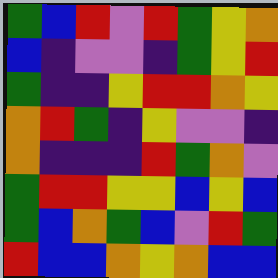[["green", "blue", "red", "violet", "red", "green", "yellow", "orange"], ["blue", "indigo", "violet", "violet", "indigo", "green", "yellow", "red"], ["green", "indigo", "indigo", "yellow", "red", "red", "orange", "yellow"], ["orange", "red", "green", "indigo", "yellow", "violet", "violet", "indigo"], ["orange", "indigo", "indigo", "indigo", "red", "green", "orange", "violet"], ["green", "red", "red", "yellow", "yellow", "blue", "yellow", "blue"], ["green", "blue", "orange", "green", "blue", "violet", "red", "green"], ["red", "blue", "blue", "orange", "yellow", "orange", "blue", "blue"]]